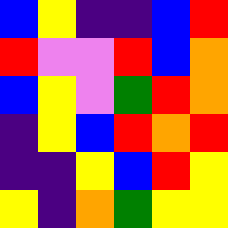[["blue", "yellow", "indigo", "indigo", "blue", "red"], ["red", "violet", "violet", "red", "blue", "orange"], ["blue", "yellow", "violet", "green", "red", "orange"], ["indigo", "yellow", "blue", "red", "orange", "red"], ["indigo", "indigo", "yellow", "blue", "red", "yellow"], ["yellow", "indigo", "orange", "green", "yellow", "yellow"]]